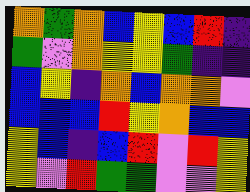[["orange", "green", "orange", "blue", "yellow", "blue", "red", "indigo"], ["green", "violet", "orange", "yellow", "yellow", "green", "indigo", "indigo"], ["blue", "yellow", "indigo", "orange", "blue", "orange", "orange", "violet"], ["blue", "blue", "blue", "red", "yellow", "orange", "blue", "blue"], ["yellow", "blue", "indigo", "blue", "red", "violet", "red", "yellow"], ["yellow", "violet", "red", "green", "green", "violet", "violet", "yellow"]]